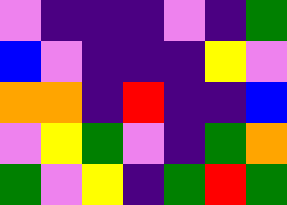[["violet", "indigo", "indigo", "indigo", "violet", "indigo", "green"], ["blue", "violet", "indigo", "indigo", "indigo", "yellow", "violet"], ["orange", "orange", "indigo", "red", "indigo", "indigo", "blue"], ["violet", "yellow", "green", "violet", "indigo", "green", "orange"], ["green", "violet", "yellow", "indigo", "green", "red", "green"]]